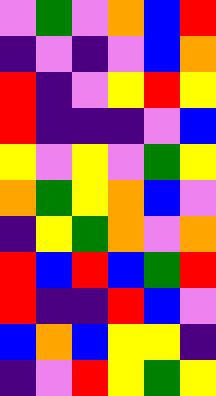[["violet", "green", "violet", "orange", "blue", "red"], ["indigo", "violet", "indigo", "violet", "blue", "orange"], ["red", "indigo", "violet", "yellow", "red", "yellow"], ["red", "indigo", "indigo", "indigo", "violet", "blue"], ["yellow", "violet", "yellow", "violet", "green", "yellow"], ["orange", "green", "yellow", "orange", "blue", "violet"], ["indigo", "yellow", "green", "orange", "violet", "orange"], ["red", "blue", "red", "blue", "green", "red"], ["red", "indigo", "indigo", "red", "blue", "violet"], ["blue", "orange", "blue", "yellow", "yellow", "indigo"], ["indigo", "violet", "red", "yellow", "green", "yellow"]]